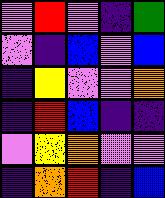[["violet", "red", "violet", "indigo", "green"], ["violet", "indigo", "blue", "violet", "blue"], ["indigo", "yellow", "violet", "violet", "orange"], ["indigo", "red", "blue", "indigo", "indigo"], ["violet", "yellow", "orange", "violet", "violet"], ["indigo", "orange", "red", "indigo", "blue"]]